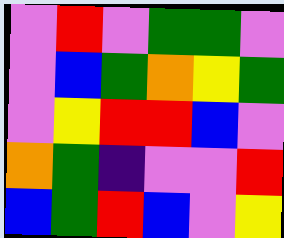[["violet", "red", "violet", "green", "green", "violet"], ["violet", "blue", "green", "orange", "yellow", "green"], ["violet", "yellow", "red", "red", "blue", "violet"], ["orange", "green", "indigo", "violet", "violet", "red"], ["blue", "green", "red", "blue", "violet", "yellow"]]